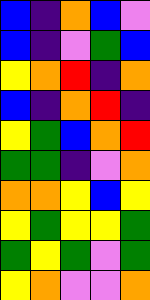[["blue", "indigo", "orange", "blue", "violet"], ["blue", "indigo", "violet", "green", "blue"], ["yellow", "orange", "red", "indigo", "orange"], ["blue", "indigo", "orange", "red", "indigo"], ["yellow", "green", "blue", "orange", "red"], ["green", "green", "indigo", "violet", "orange"], ["orange", "orange", "yellow", "blue", "yellow"], ["yellow", "green", "yellow", "yellow", "green"], ["green", "yellow", "green", "violet", "green"], ["yellow", "orange", "violet", "violet", "orange"]]